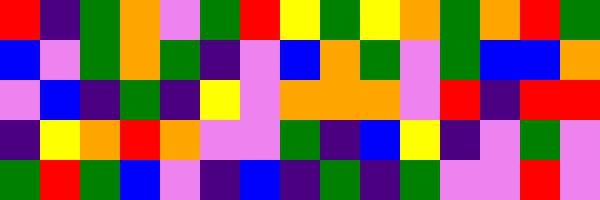[["red", "indigo", "green", "orange", "violet", "green", "red", "yellow", "green", "yellow", "orange", "green", "orange", "red", "green"], ["blue", "violet", "green", "orange", "green", "indigo", "violet", "blue", "orange", "green", "violet", "green", "blue", "blue", "orange"], ["violet", "blue", "indigo", "green", "indigo", "yellow", "violet", "orange", "orange", "orange", "violet", "red", "indigo", "red", "red"], ["indigo", "yellow", "orange", "red", "orange", "violet", "violet", "green", "indigo", "blue", "yellow", "indigo", "violet", "green", "violet"], ["green", "red", "green", "blue", "violet", "indigo", "blue", "indigo", "green", "indigo", "green", "violet", "violet", "red", "violet"]]